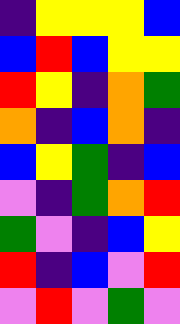[["indigo", "yellow", "yellow", "yellow", "blue"], ["blue", "red", "blue", "yellow", "yellow"], ["red", "yellow", "indigo", "orange", "green"], ["orange", "indigo", "blue", "orange", "indigo"], ["blue", "yellow", "green", "indigo", "blue"], ["violet", "indigo", "green", "orange", "red"], ["green", "violet", "indigo", "blue", "yellow"], ["red", "indigo", "blue", "violet", "red"], ["violet", "red", "violet", "green", "violet"]]